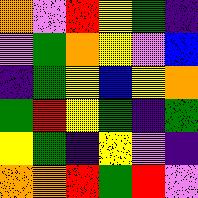[["orange", "violet", "red", "yellow", "green", "indigo"], ["violet", "green", "orange", "yellow", "violet", "blue"], ["indigo", "green", "yellow", "blue", "yellow", "orange"], ["green", "red", "yellow", "green", "indigo", "green"], ["yellow", "green", "indigo", "yellow", "violet", "indigo"], ["orange", "orange", "red", "green", "red", "violet"]]